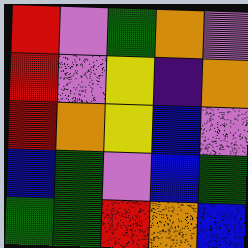[["red", "violet", "green", "orange", "violet"], ["red", "violet", "yellow", "indigo", "orange"], ["red", "orange", "yellow", "blue", "violet"], ["blue", "green", "violet", "blue", "green"], ["green", "green", "red", "orange", "blue"]]